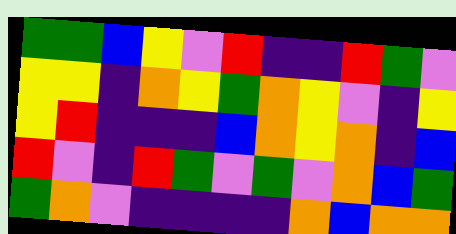[["green", "green", "blue", "yellow", "violet", "red", "indigo", "indigo", "red", "green", "violet"], ["yellow", "yellow", "indigo", "orange", "yellow", "green", "orange", "yellow", "violet", "indigo", "yellow"], ["yellow", "red", "indigo", "indigo", "indigo", "blue", "orange", "yellow", "orange", "indigo", "blue"], ["red", "violet", "indigo", "red", "green", "violet", "green", "violet", "orange", "blue", "green"], ["green", "orange", "violet", "indigo", "indigo", "indigo", "indigo", "orange", "blue", "orange", "orange"]]